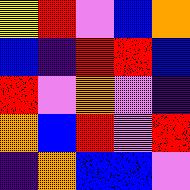[["yellow", "red", "violet", "blue", "orange"], ["blue", "indigo", "red", "red", "blue"], ["red", "violet", "orange", "violet", "indigo"], ["orange", "blue", "red", "violet", "red"], ["indigo", "orange", "blue", "blue", "violet"]]